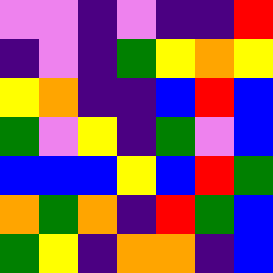[["violet", "violet", "indigo", "violet", "indigo", "indigo", "red"], ["indigo", "violet", "indigo", "green", "yellow", "orange", "yellow"], ["yellow", "orange", "indigo", "indigo", "blue", "red", "blue"], ["green", "violet", "yellow", "indigo", "green", "violet", "blue"], ["blue", "blue", "blue", "yellow", "blue", "red", "green"], ["orange", "green", "orange", "indigo", "red", "green", "blue"], ["green", "yellow", "indigo", "orange", "orange", "indigo", "blue"]]